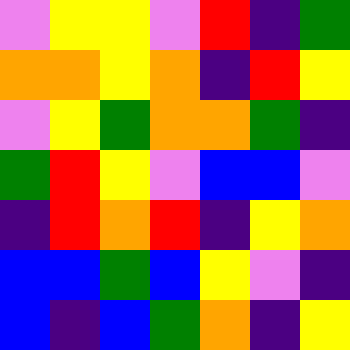[["violet", "yellow", "yellow", "violet", "red", "indigo", "green"], ["orange", "orange", "yellow", "orange", "indigo", "red", "yellow"], ["violet", "yellow", "green", "orange", "orange", "green", "indigo"], ["green", "red", "yellow", "violet", "blue", "blue", "violet"], ["indigo", "red", "orange", "red", "indigo", "yellow", "orange"], ["blue", "blue", "green", "blue", "yellow", "violet", "indigo"], ["blue", "indigo", "blue", "green", "orange", "indigo", "yellow"]]